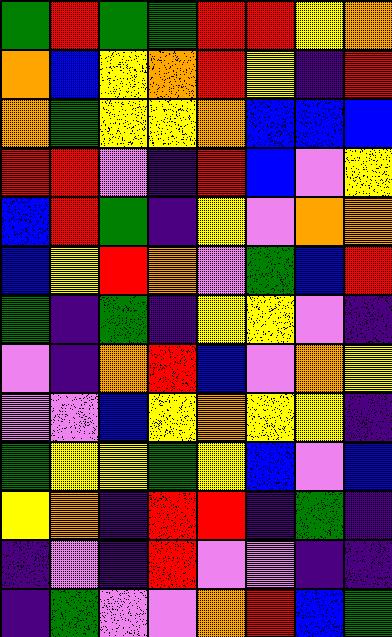[["green", "red", "green", "green", "red", "red", "yellow", "orange"], ["orange", "blue", "yellow", "orange", "red", "yellow", "indigo", "red"], ["orange", "green", "yellow", "yellow", "orange", "blue", "blue", "blue"], ["red", "red", "violet", "indigo", "red", "blue", "violet", "yellow"], ["blue", "red", "green", "indigo", "yellow", "violet", "orange", "orange"], ["blue", "yellow", "red", "orange", "violet", "green", "blue", "red"], ["green", "indigo", "green", "indigo", "yellow", "yellow", "violet", "indigo"], ["violet", "indigo", "orange", "red", "blue", "violet", "orange", "yellow"], ["violet", "violet", "blue", "yellow", "orange", "yellow", "yellow", "indigo"], ["green", "yellow", "yellow", "green", "yellow", "blue", "violet", "blue"], ["yellow", "orange", "indigo", "red", "red", "indigo", "green", "indigo"], ["indigo", "violet", "indigo", "red", "violet", "violet", "indigo", "indigo"], ["indigo", "green", "violet", "violet", "orange", "red", "blue", "green"]]